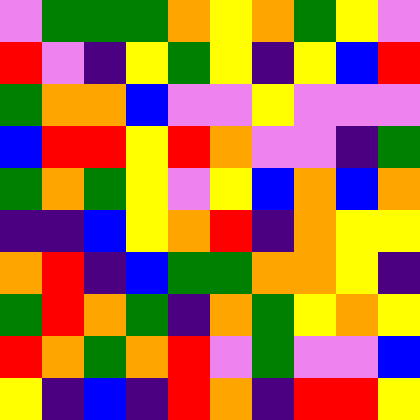[["violet", "green", "green", "green", "orange", "yellow", "orange", "green", "yellow", "violet"], ["red", "violet", "indigo", "yellow", "green", "yellow", "indigo", "yellow", "blue", "red"], ["green", "orange", "orange", "blue", "violet", "violet", "yellow", "violet", "violet", "violet"], ["blue", "red", "red", "yellow", "red", "orange", "violet", "violet", "indigo", "green"], ["green", "orange", "green", "yellow", "violet", "yellow", "blue", "orange", "blue", "orange"], ["indigo", "indigo", "blue", "yellow", "orange", "red", "indigo", "orange", "yellow", "yellow"], ["orange", "red", "indigo", "blue", "green", "green", "orange", "orange", "yellow", "indigo"], ["green", "red", "orange", "green", "indigo", "orange", "green", "yellow", "orange", "yellow"], ["red", "orange", "green", "orange", "red", "violet", "green", "violet", "violet", "blue"], ["yellow", "indigo", "blue", "indigo", "red", "orange", "indigo", "red", "red", "yellow"]]